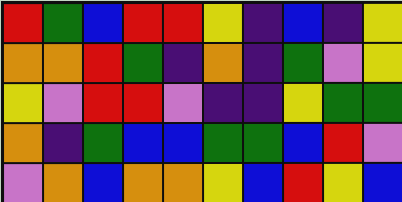[["red", "green", "blue", "red", "red", "yellow", "indigo", "blue", "indigo", "yellow"], ["orange", "orange", "red", "green", "indigo", "orange", "indigo", "green", "violet", "yellow"], ["yellow", "violet", "red", "red", "violet", "indigo", "indigo", "yellow", "green", "green"], ["orange", "indigo", "green", "blue", "blue", "green", "green", "blue", "red", "violet"], ["violet", "orange", "blue", "orange", "orange", "yellow", "blue", "red", "yellow", "blue"]]